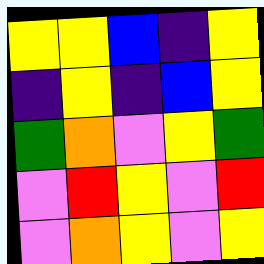[["yellow", "yellow", "blue", "indigo", "yellow"], ["indigo", "yellow", "indigo", "blue", "yellow"], ["green", "orange", "violet", "yellow", "green"], ["violet", "red", "yellow", "violet", "red"], ["violet", "orange", "yellow", "violet", "yellow"]]